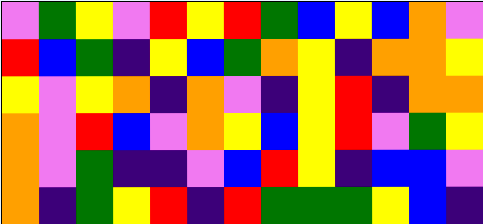[["violet", "green", "yellow", "violet", "red", "yellow", "red", "green", "blue", "yellow", "blue", "orange", "violet"], ["red", "blue", "green", "indigo", "yellow", "blue", "green", "orange", "yellow", "indigo", "orange", "orange", "yellow"], ["yellow", "violet", "yellow", "orange", "indigo", "orange", "violet", "indigo", "yellow", "red", "indigo", "orange", "orange"], ["orange", "violet", "red", "blue", "violet", "orange", "yellow", "blue", "yellow", "red", "violet", "green", "yellow"], ["orange", "violet", "green", "indigo", "indigo", "violet", "blue", "red", "yellow", "indigo", "blue", "blue", "violet"], ["orange", "indigo", "green", "yellow", "red", "indigo", "red", "green", "green", "green", "yellow", "blue", "indigo"]]